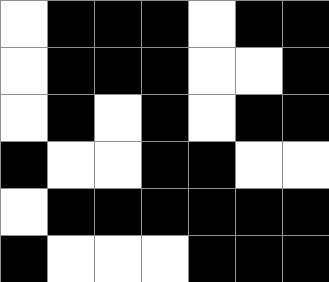[["white", "black", "black", "black", "white", "black", "black"], ["white", "black", "black", "black", "white", "white", "black"], ["white", "black", "white", "black", "white", "black", "black"], ["black", "white", "white", "black", "black", "white", "white"], ["white", "black", "black", "black", "black", "black", "black"], ["black", "white", "white", "white", "black", "black", "black"]]